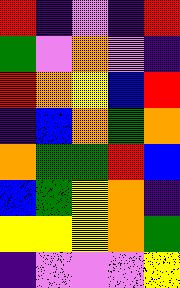[["red", "indigo", "violet", "indigo", "red"], ["green", "violet", "orange", "violet", "indigo"], ["red", "orange", "yellow", "blue", "red"], ["indigo", "blue", "orange", "green", "orange"], ["orange", "green", "green", "red", "blue"], ["blue", "green", "yellow", "orange", "indigo"], ["yellow", "yellow", "yellow", "orange", "green"], ["indigo", "violet", "violet", "violet", "yellow"]]